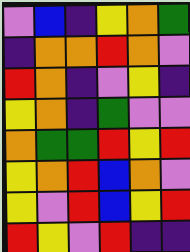[["violet", "blue", "indigo", "yellow", "orange", "green"], ["indigo", "orange", "orange", "red", "orange", "violet"], ["red", "orange", "indigo", "violet", "yellow", "indigo"], ["yellow", "orange", "indigo", "green", "violet", "violet"], ["orange", "green", "green", "red", "yellow", "red"], ["yellow", "orange", "red", "blue", "orange", "violet"], ["yellow", "violet", "red", "blue", "yellow", "red"], ["red", "yellow", "violet", "red", "indigo", "indigo"]]